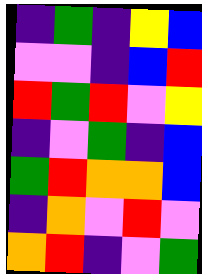[["indigo", "green", "indigo", "yellow", "blue"], ["violet", "violet", "indigo", "blue", "red"], ["red", "green", "red", "violet", "yellow"], ["indigo", "violet", "green", "indigo", "blue"], ["green", "red", "orange", "orange", "blue"], ["indigo", "orange", "violet", "red", "violet"], ["orange", "red", "indigo", "violet", "green"]]